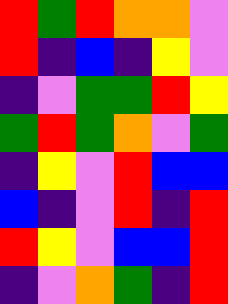[["red", "green", "red", "orange", "orange", "violet"], ["red", "indigo", "blue", "indigo", "yellow", "violet"], ["indigo", "violet", "green", "green", "red", "yellow"], ["green", "red", "green", "orange", "violet", "green"], ["indigo", "yellow", "violet", "red", "blue", "blue"], ["blue", "indigo", "violet", "red", "indigo", "red"], ["red", "yellow", "violet", "blue", "blue", "red"], ["indigo", "violet", "orange", "green", "indigo", "red"]]